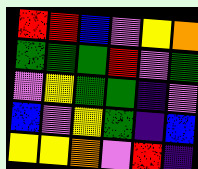[["red", "red", "blue", "violet", "yellow", "orange"], ["green", "green", "green", "red", "violet", "green"], ["violet", "yellow", "green", "green", "indigo", "violet"], ["blue", "violet", "yellow", "green", "indigo", "blue"], ["yellow", "yellow", "orange", "violet", "red", "indigo"]]